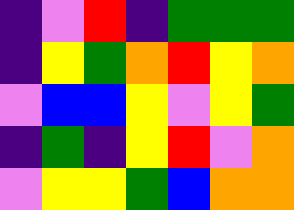[["indigo", "violet", "red", "indigo", "green", "green", "green"], ["indigo", "yellow", "green", "orange", "red", "yellow", "orange"], ["violet", "blue", "blue", "yellow", "violet", "yellow", "green"], ["indigo", "green", "indigo", "yellow", "red", "violet", "orange"], ["violet", "yellow", "yellow", "green", "blue", "orange", "orange"]]